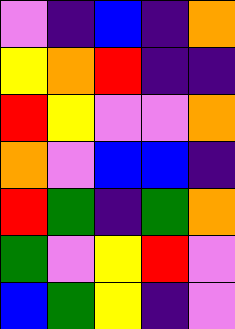[["violet", "indigo", "blue", "indigo", "orange"], ["yellow", "orange", "red", "indigo", "indigo"], ["red", "yellow", "violet", "violet", "orange"], ["orange", "violet", "blue", "blue", "indigo"], ["red", "green", "indigo", "green", "orange"], ["green", "violet", "yellow", "red", "violet"], ["blue", "green", "yellow", "indigo", "violet"]]